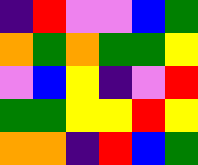[["indigo", "red", "violet", "violet", "blue", "green"], ["orange", "green", "orange", "green", "green", "yellow"], ["violet", "blue", "yellow", "indigo", "violet", "red"], ["green", "green", "yellow", "yellow", "red", "yellow"], ["orange", "orange", "indigo", "red", "blue", "green"]]